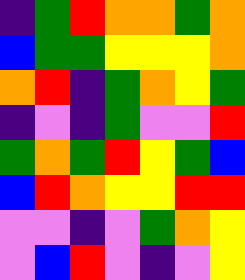[["indigo", "green", "red", "orange", "orange", "green", "orange"], ["blue", "green", "green", "yellow", "yellow", "yellow", "orange"], ["orange", "red", "indigo", "green", "orange", "yellow", "green"], ["indigo", "violet", "indigo", "green", "violet", "violet", "red"], ["green", "orange", "green", "red", "yellow", "green", "blue"], ["blue", "red", "orange", "yellow", "yellow", "red", "red"], ["violet", "violet", "indigo", "violet", "green", "orange", "yellow"], ["violet", "blue", "red", "violet", "indigo", "violet", "yellow"]]